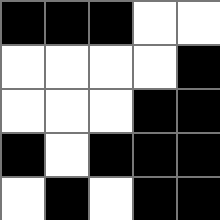[["black", "black", "black", "white", "white"], ["white", "white", "white", "white", "black"], ["white", "white", "white", "black", "black"], ["black", "white", "black", "black", "black"], ["white", "black", "white", "black", "black"]]